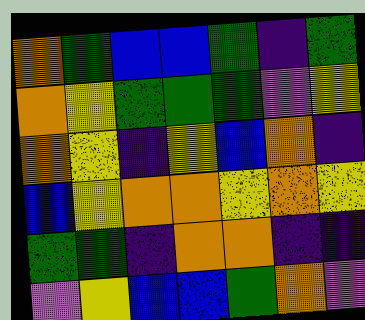[["orange", "green", "blue", "blue", "green", "indigo", "green"], ["orange", "yellow", "green", "green", "green", "violet", "yellow"], ["orange", "yellow", "indigo", "yellow", "blue", "orange", "indigo"], ["blue", "yellow", "orange", "orange", "yellow", "orange", "yellow"], ["green", "green", "indigo", "orange", "orange", "indigo", "indigo"], ["violet", "yellow", "blue", "blue", "green", "orange", "violet"]]